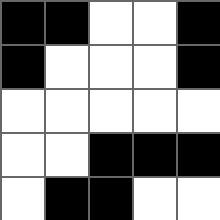[["black", "black", "white", "white", "black"], ["black", "white", "white", "white", "black"], ["white", "white", "white", "white", "white"], ["white", "white", "black", "black", "black"], ["white", "black", "black", "white", "white"]]